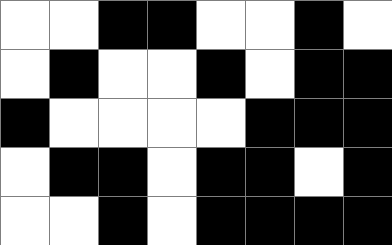[["white", "white", "black", "black", "white", "white", "black", "white"], ["white", "black", "white", "white", "black", "white", "black", "black"], ["black", "white", "white", "white", "white", "black", "black", "black"], ["white", "black", "black", "white", "black", "black", "white", "black"], ["white", "white", "black", "white", "black", "black", "black", "black"]]